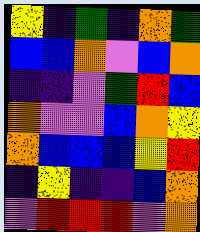[["yellow", "indigo", "green", "indigo", "orange", "green"], ["blue", "blue", "orange", "violet", "blue", "orange"], ["indigo", "indigo", "violet", "green", "red", "blue"], ["orange", "violet", "violet", "blue", "orange", "yellow"], ["orange", "blue", "blue", "blue", "yellow", "red"], ["indigo", "yellow", "indigo", "indigo", "blue", "orange"], ["violet", "red", "red", "red", "violet", "orange"]]